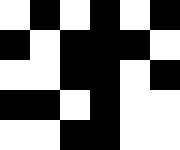[["white", "black", "white", "black", "white", "black"], ["black", "white", "black", "black", "black", "white"], ["white", "white", "black", "black", "white", "black"], ["black", "black", "white", "black", "white", "white"], ["white", "white", "black", "black", "white", "white"]]